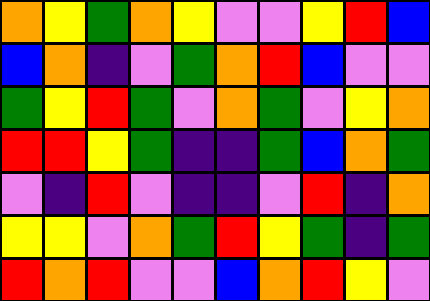[["orange", "yellow", "green", "orange", "yellow", "violet", "violet", "yellow", "red", "blue"], ["blue", "orange", "indigo", "violet", "green", "orange", "red", "blue", "violet", "violet"], ["green", "yellow", "red", "green", "violet", "orange", "green", "violet", "yellow", "orange"], ["red", "red", "yellow", "green", "indigo", "indigo", "green", "blue", "orange", "green"], ["violet", "indigo", "red", "violet", "indigo", "indigo", "violet", "red", "indigo", "orange"], ["yellow", "yellow", "violet", "orange", "green", "red", "yellow", "green", "indigo", "green"], ["red", "orange", "red", "violet", "violet", "blue", "orange", "red", "yellow", "violet"]]